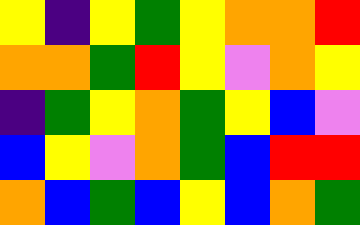[["yellow", "indigo", "yellow", "green", "yellow", "orange", "orange", "red"], ["orange", "orange", "green", "red", "yellow", "violet", "orange", "yellow"], ["indigo", "green", "yellow", "orange", "green", "yellow", "blue", "violet"], ["blue", "yellow", "violet", "orange", "green", "blue", "red", "red"], ["orange", "blue", "green", "blue", "yellow", "blue", "orange", "green"]]